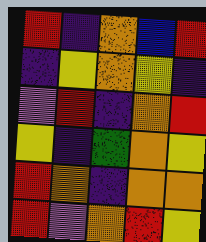[["red", "indigo", "orange", "blue", "red"], ["indigo", "yellow", "orange", "yellow", "indigo"], ["violet", "red", "indigo", "orange", "red"], ["yellow", "indigo", "green", "orange", "yellow"], ["red", "orange", "indigo", "orange", "orange"], ["red", "violet", "orange", "red", "yellow"]]